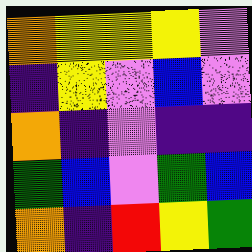[["orange", "yellow", "yellow", "yellow", "violet"], ["indigo", "yellow", "violet", "blue", "violet"], ["orange", "indigo", "violet", "indigo", "indigo"], ["green", "blue", "violet", "green", "blue"], ["orange", "indigo", "red", "yellow", "green"]]